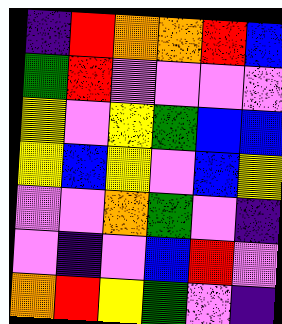[["indigo", "red", "orange", "orange", "red", "blue"], ["green", "red", "violet", "violet", "violet", "violet"], ["yellow", "violet", "yellow", "green", "blue", "blue"], ["yellow", "blue", "yellow", "violet", "blue", "yellow"], ["violet", "violet", "orange", "green", "violet", "indigo"], ["violet", "indigo", "violet", "blue", "red", "violet"], ["orange", "red", "yellow", "green", "violet", "indigo"]]